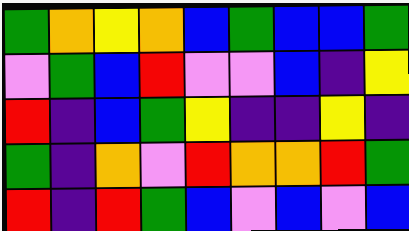[["green", "orange", "yellow", "orange", "blue", "green", "blue", "blue", "green"], ["violet", "green", "blue", "red", "violet", "violet", "blue", "indigo", "yellow"], ["red", "indigo", "blue", "green", "yellow", "indigo", "indigo", "yellow", "indigo"], ["green", "indigo", "orange", "violet", "red", "orange", "orange", "red", "green"], ["red", "indigo", "red", "green", "blue", "violet", "blue", "violet", "blue"]]